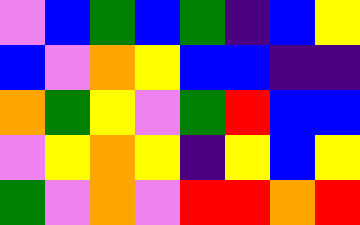[["violet", "blue", "green", "blue", "green", "indigo", "blue", "yellow"], ["blue", "violet", "orange", "yellow", "blue", "blue", "indigo", "indigo"], ["orange", "green", "yellow", "violet", "green", "red", "blue", "blue"], ["violet", "yellow", "orange", "yellow", "indigo", "yellow", "blue", "yellow"], ["green", "violet", "orange", "violet", "red", "red", "orange", "red"]]